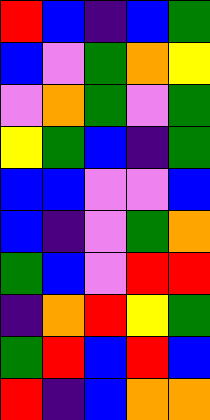[["red", "blue", "indigo", "blue", "green"], ["blue", "violet", "green", "orange", "yellow"], ["violet", "orange", "green", "violet", "green"], ["yellow", "green", "blue", "indigo", "green"], ["blue", "blue", "violet", "violet", "blue"], ["blue", "indigo", "violet", "green", "orange"], ["green", "blue", "violet", "red", "red"], ["indigo", "orange", "red", "yellow", "green"], ["green", "red", "blue", "red", "blue"], ["red", "indigo", "blue", "orange", "orange"]]